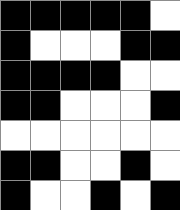[["black", "black", "black", "black", "black", "white"], ["black", "white", "white", "white", "black", "black"], ["black", "black", "black", "black", "white", "white"], ["black", "black", "white", "white", "white", "black"], ["white", "white", "white", "white", "white", "white"], ["black", "black", "white", "white", "black", "white"], ["black", "white", "white", "black", "white", "black"]]